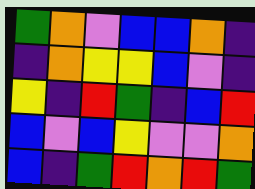[["green", "orange", "violet", "blue", "blue", "orange", "indigo"], ["indigo", "orange", "yellow", "yellow", "blue", "violet", "indigo"], ["yellow", "indigo", "red", "green", "indigo", "blue", "red"], ["blue", "violet", "blue", "yellow", "violet", "violet", "orange"], ["blue", "indigo", "green", "red", "orange", "red", "green"]]